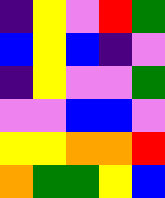[["indigo", "yellow", "violet", "red", "green"], ["blue", "yellow", "blue", "indigo", "violet"], ["indigo", "yellow", "violet", "violet", "green"], ["violet", "violet", "blue", "blue", "violet"], ["yellow", "yellow", "orange", "orange", "red"], ["orange", "green", "green", "yellow", "blue"]]